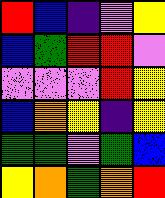[["red", "blue", "indigo", "violet", "yellow"], ["blue", "green", "red", "red", "violet"], ["violet", "violet", "violet", "red", "yellow"], ["blue", "orange", "yellow", "indigo", "yellow"], ["green", "green", "violet", "green", "blue"], ["yellow", "orange", "green", "orange", "red"]]